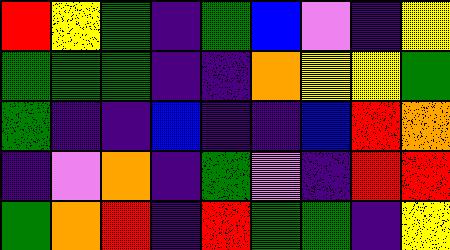[["red", "yellow", "green", "indigo", "green", "blue", "violet", "indigo", "yellow"], ["green", "green", "green", "indigo", "indigo", "orange", "yellow", "yellow", "green"], ["green", "indigo", "indigo", "blue", "indigo", "indigo", "blue", "red", "orange"], ["indigo", "violet", "orange", "indigo", "green", "violet", "indigo", "red", "red"], ["green", "orange", "red", "indigo", "red", "green", "green", "indigo", "yellow"]]